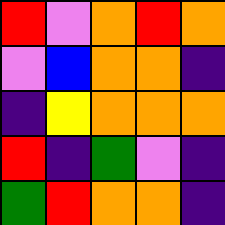[["red", "violet", "orange", "red", "orange"], ["violet", "blue", "orange", "orange", "indigo"], ["indigo", "yellow", "orange", "orange", "orange"], ["red", "indigo", "green", "violet", "indigo"], ["green", "red", "orange", "orange", "indigo"]]